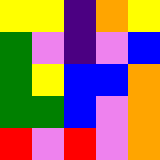[["yellow", "yellow", "indigo", "orange", "yellow"], ["green", "violet", "indigo", "violet", "blue"], ["green", "yellow", "blue", "blue", "orange"], ["green", "green", "blue", "violet", "orange"], ["red", "violet", "red", "violet", "orange"]]